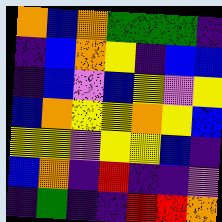[["orange", "blue", "orange", "green", "green", "green", "indigo"], ["indigo", "blue", "orange", "yellow", "indigo", "blue", "blue"], ["indigo", "blue", "violet", "blue", "yellow", "violet", "yellow"], ["blue", "orange", "yellow", "yellow", "orange", "yellow", "blue"], ["yellow", "yellow", "violet", "yellow", "yellow", "blue", "indigo"], ["blue", "orange", "indigo", "red", "indigo", "indigo", "violet"], ["indigo", "green", "indigo", "indigo", "red", "red", "orange"]]